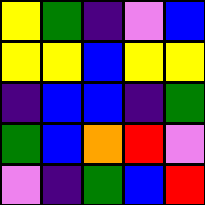[["yellow", "green", "indigo", "violet", "blue"], ["yellow", "yellow", "blue", "yellow", "yellow"], ["indigo", "blue", "blue", "indigo", "green"], ["green", "blue", "orange", "red", "violet"], ["violet", "indigo", "green", "blue", "red"]]